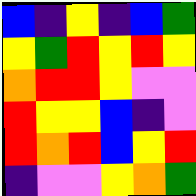[["blue", "indigo", "yellow", "indigo", "blue", "green"], ["yellow", "green", "red", "yellow", "red", "yellow"], ["orange", "red", "red", "yellow", "violet", "violet"], ["red", "yellow", "yellow", "blue", "indigo", "violet"], ["red", "orange", "red", "blue", "yellow", "red"], ["indigo", "violet", "violet", "yellow", "orange", "green"]]